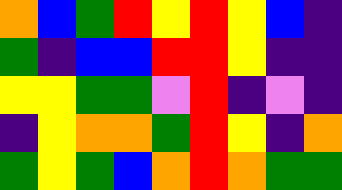[["orange", "blue", "green", "red", "yellow", "red", "yellow", "blue", "indigo"], ["green", "indigo", "blue", "blue", "red", "red", "yellow", "indigo", "indigo"], ["yellow", "yellow", "green", "green", "violet", "red", "indigo", "violet", "indigo"], ["indigo", "yellow", "orange", "orange", "green", "red", "yellow", "indigo", "orange"], ["green", "yellow", "green", "blue", "orange", "red", "orange", "green", "green"]]